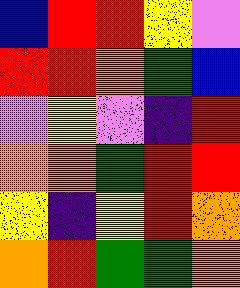[["blue", "red", "red", "yellow", "violet"], ["red", "red", "orange", "green", "blue"], ["violet", "yellow", "violet", "indigo", "red"], ["orange", "orange", "green", "red", "red"], ["yellow", "indigo", "yellow", "red", "orange"], ["orange", "red", "green", "green", "orange"]]